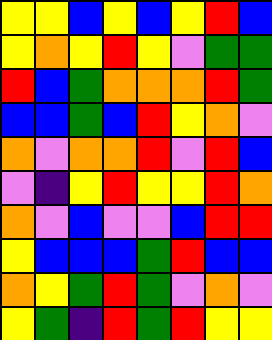[["yellow", "yellow", "blue", "yellow", "blue", "yellow", "red", "blue"], ["yellow", "orange", "yellow", "red", "yellow", "violet", "green", "green"], ["red", "blue", "green", "orange", "orange", "orange", "red", "green"], ["blue", "blue", "green", "blue", "red", "yellow", "orange", "violet"], ["orange", "violet", "orange", "orange", "red", "violet", "red", "blue"], ["violet", "indigo", "yellow", "red", "yellow", "yellow", "red", "orange"], ["orange", "violet", "blue", "violet", "violet", "blue", "red", "red"], ["yellow", "blue", "blue", "blue", "green", "red", "blue", "blue"], ["orange", "yellow", "green", "red", "green", "violet", "orange", "violet"], ["yellow", "green", "indigo", "red", "green", "red", "yellow", "yellow"]]